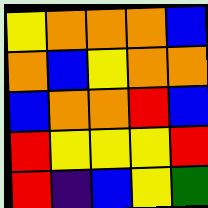[["yellow", "orange", "orange", "orange", "blue"], ["orange", "blue", "yellow", "orange", "orange"], ["blue", "orange", "orange", "red", "blue"], ["red", "yellow", "yellow", "yellow", "red"], ["red", "indigo", "blue", "yellow", "green"]]